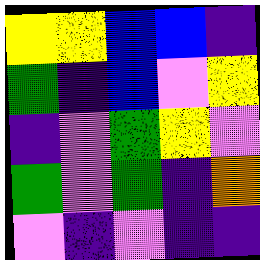[["yellow", "yellow", "blue", "blue", "indigo"], ["green", "indigo", "blue", "violet", "yellow"], ["indigo", "violet", "green", "yellow", "violet"], ["green", "violet", "green", "indigo", "orange"], ["violet", "indigo", "violet", "indigo", "indigo"]]